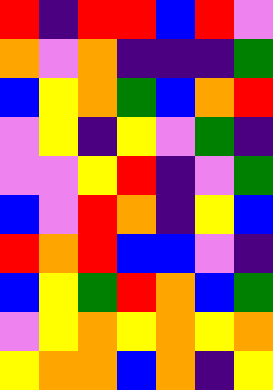[["red", "indigo", "red", "red", "blue", "red", "violet"], ["orange", "violet", "orange", "indigo", "indigo", "indigo", "green"], ["blue", "yellow", "orange", "green", "blue", "orange", "red"], ["violet", "yellow", "indigo", "yellow", "violet", "green", "indigo"], ["violet", "violet", "yellow", "red", "indigo", "violet", "green"], ["blue", "violet", "red", "orange", "indigo", "yellow", "blue"], ["red", "orange", "red", "blue", "blue", "violet", "indigo"], ["blue", "yellow", "green", "red", "orange", "blue", "green"], ["violet", "yellow", "orange", "yellow", "orange", "yellow", "orange"], ["yellow", "orange", "orange", "blue", "orange", "indigo", "yellow"]]